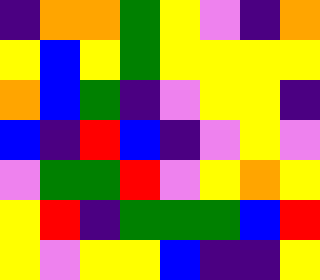[["indigo", "orange", "orange", "green", "yellow", "violet", "indigo", "orange"], ["yellow", "blue", "yellow", "green", "yellow", "yellow", "yellow", "yellow"], ["orange", "blue", "green", "indigo", "violet", "yellow", "yellow", "indigo"], ["blue", "indigo", "red", "blue", "indigo", "violet", "yellow", "violet"], ["violet", "green", "green", "red", "violet", "yellow", "orange", "yellow"], ["yellow", "red", "indigo", "green", "green", "green", "blue", "red"], ["yellow", "violet", "yellow", "yellow", "blue", "indigo", "indigo", "yellow"]]